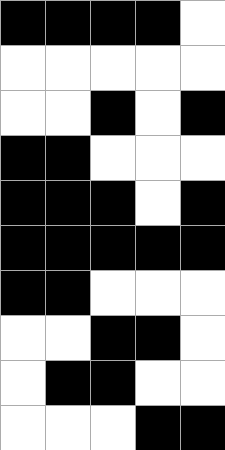[["black", "black", "black", "black", "white"], ["white", "white", "white", "white", "white"], ["white", "white", "black", "white", "black"], ["black", "black", "white", "white", "white"], ["black", "black", "black", "white", "black"], ["black", "black", "black", "black", "black"], ["black", "black", "white", "white", "white"], ["white", "white", "black", "black", "white"], ["white", "black", "black", "white", "white"], ["white", "white", "white", "black", "black"]]